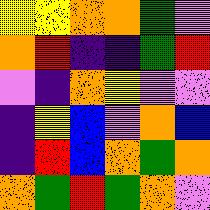[["yellow", "yellow", "orange", "orange", "green", "violet"], ["orange", "red", "indigo", "indigo", "green", "red"], ["violet", "indigo", "orange", "yellow", "violet", "violet"], ["indigo", "yellow", "blue", "violet", "orange", "blue"], ["indigo", "red", "blue", "orange", "green", "orange"], ["orange", "green", "red", "green", "orange", "violet"]]